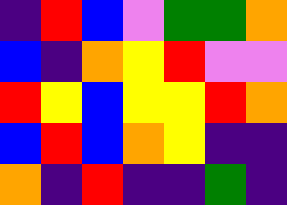[["indigo", "red", "blue", "violet", "green", "green", "orange"], ["blue", "indigo", "orange", "yellow", "red", "violet", "violet"], ["red", "yellow", "blue", "yellow", "yellow", "red", "orange"], ["blue", "red", "blue", "orange", "yellow", "indigo", "indigo"], ["orange", "indigo", "red", "indigo", "indigo", "green", "indigo"]]